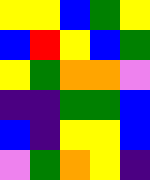[["yellow", "yellow", "blue", "green", "yellow"], ["blue", "red", "yellow", "blue", "green"], ["yellow", "green", "orange", "orange", "violet"], ["indigo", "indigo", "green", "green", "blue"], ["blue", "indigo", "yellow", "yellow", "blue"], ["violet", "green", "orange", "yellow", "indigo"]]